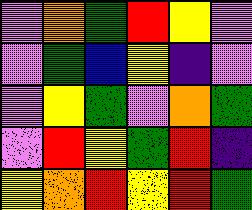[["violet", "orange", "green", "red", "yellow", "violet"], ["violet", "green", "blue", "yellow", "indigo", "violet"], ["violet", "yellow", "green", "violet", "orange", "green"], ["violet", "red", "yellow", "green", "red", "indigo"], ["yellow", "orange", "red", "yellow", "red", "green"]]